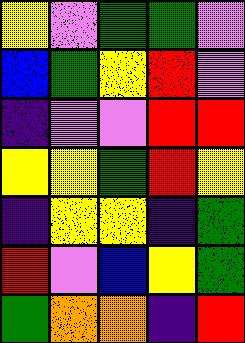[["yellow", "violet", "green", "green", "violet"], ["blue", "green", "yellow", "red", "violet"], ["indigo", "violet", "violet", "red", "red"], ["yellow", "yellow", "green", "red", "yellow"], ["indigo", "yellow", "yellow", "indigo", "green"], ["red", "violet", "blue", "yellow", "green"], ["green", "orange", "orange", "indigo", "red"]]